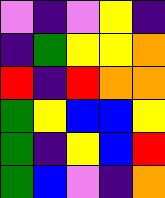[["violet", "indigo", "violet", "yellow", "indigo"], ["indigo", "green", "yellow", "yellow", "orange"], ["red", "indigo", "red", "orange", "orange"], ["green", "yellow", "blue", "blue", "yellow"], ["green", "indigo", "yellow", "blue", "red"], ["green", "blue", "violet", "indigo", "orange"]]